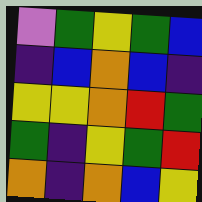[["violet", "green", "yellow", "green", "blue"], ["indigo", "blue", "orange", "blue", "indigo"], ["yellow", "yellow", "orange", "red", "green"], ["green", "indigo", "yellow", "green", "red"], ["orange", "indigo", "orange", "blue", "yellow"]]